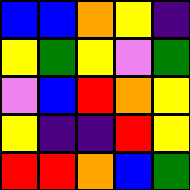[["blue", "blue", "orange", "yellow", "indigo"], ["yellow", "green", "yellow", "violet", "green"], ["violet", "blue", "red", "orange", "yellow"], ["yellow", "indigo", "indigo", "red", "yellow"], ["red", "red", "orange", "blue", "green"]]